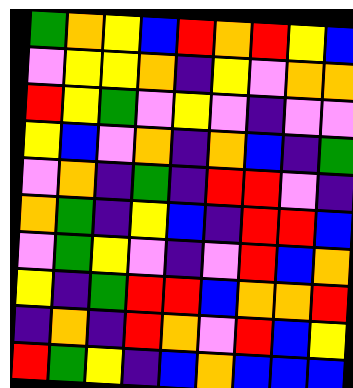[["green", "orange", "yellow", "blue", "red", "orange", "red", "yellow", "blue"], ["violet", "yellow", "yellow", "orange", "indigo", "yellow", "violet", "orange", "orange"], ["red", "yellow", "green", "violet", "yellow", "violet", "indigo", "violet", "violet"], ["yellow", "blue", "violet", "orange", "indigo", "orange", "blue", "indigo", "green"], ["violet", "orange", "indigo", "green", "indigo", "red", "red", "violet", "indigo"], ["orange", "green", "indigo", "yellow", "blue", "indigo", "red", "red", "blue"], ["violet", "green", "yellow", "violet", "indigo", "violet", "red", "blue", "orange"], ["yellow", "indigo", "green", "red", "red", "blue", "orange", "orange", "red"], ["indigo", "orange", "indigo", "red", "orange", "violet", "red", "blue", "yellow"], ["red", "green", "yellow", "indigo", "blue", "orange", "blue", "blue", "blue"]]